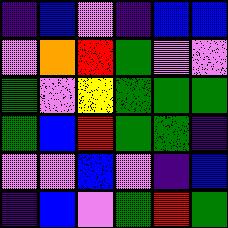[["indigo", "blue", "violet", "indigo", "blue", "blue"], ["violet", "orange", "red", "green", "violet", "violet"], ["green", "violet", "yellow", "green", "green", "green"], ["green", "blue", "red", "green", "green", "indigo"], ["violet", "violet", "blue", "violet", "indigo", "blue"], ["indigo", "blue", "violet", "green", "red", "green"]]